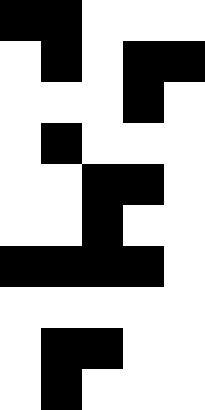[["black", "black", "white", "white", "white"], ["white", "black", "white", "black", "black"], ["white", "white", "white", "black", "white"], ["white", "black", "white", "white", "white"], ["white", "white", "black", "black", "white"], ["white", "white", "black", "white", "white"], ["black", "black", "black", "black", "white"], ["white", "white", "white", "white", "white"], ["white", "black", "black", "white", "white"], ["white", "black", "white", "white", "white"]]